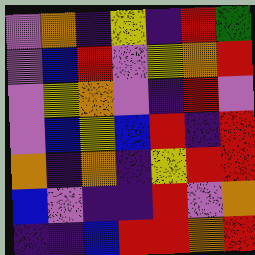[["violet", "orange", "indigo", "yellow", "indigo", "red", "green"], ["violet", "blue", "red", "violet", "yellow", "orange", "red"], ["violet", "yellow", "orange", "violet", "indigo", "red", "violet"], ["violet", "blue", "yellow", "blue", "red", "indigo", "red"], ["orange", "indigo", "orange", "indigo", "yellow", "red", "red"], ["blue", "violet", "indigo", "indigo", "red", "violet", "orange"], ["indigo", "indigo", "blue", "red", "red", "orange", "red"]]